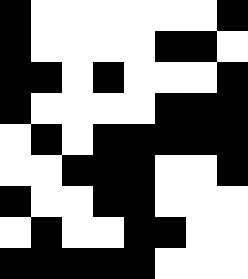[["black", "white", "white", "white", "white", "white", "white", "black"], ["black", "white", "white", "white", "white", "black", "black", "white"], ["black", "black", "white", "black", "white", "white", "white", "black"], ["black", "white", "white", "white", "white", "black", "black", "black"], ["white", "black", "white", "black", "black", "black", "black", "black"], ["white", "white", "black", "black", "black", "white", "white", "black"], ["black", "white", "white", "black", "black", "white", "white", "white"], ["white", "black", "white", "white", "black", "black", "white", "white"], ["black", "black", "black", "black", "black", "white", "white", "white"]]